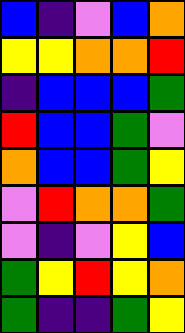[["blue", "indigo", "violet", "blue", "orange"], ["yellow", "yellow", "orange", "orange", "red"], ["indigo", "blue", "blue", "blue", "green"], ["red", "blue", "blue", "green", "violet"], ["orange", "blue", "blue", "green", "yellow"], ["violet", "red", "orange", "orange", "green"], ["violet", "indigo", "violet", "yellow", "blue"], ["green", "yellow", "red", "yellow", "orange"], ["green", "indigo", "indigo", "green", "yellow"]]